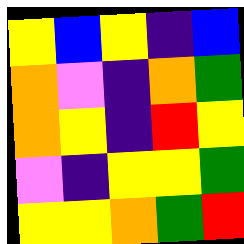[["yellow", "blue", "yellow", "indigo", "blue"], ["orange", "violet", "indigo", "orange", "green"], ["orange", "yellow", "indigo", "red", "yellow"], ["violet", "indigo", "yellow", "yellow", "green"], ["yellow", "yellow", "orange", "green", "red"]]